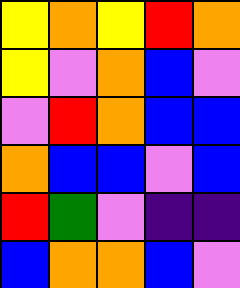[["yellow", "orange", "yellow", "red", "orange"], ["yellow", "violet", "orange", "blue", "violet"], ["violet", "red", "orange", "blue", "blue"], ["orange", "blue", "blue", "violet", "blue"], ["red", "green", "violet", "indigo", "indigo"], ["blue", "orange", "orange", "blue", "violet"]]